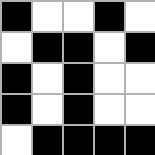[["black", "white", "white", "black", "white"], ["white", "black", "black", "white", "black"], ["black", "white", "black", "white", "white"], ["black", "white", "black", "white", "white"], ["white", "black", "black", "black", "black"]]